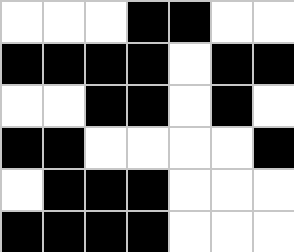[["white", "white", "white", "black", "black", "white", "white"], ["black", "black", "black", "black", "white", "black", "black"], ["white", "white", "black", "black", "white", "black", "white"], ["black", "black", "white", "white", "white", "white", "black"], ["white", "black", "black", "black", "white", "white", "white"], ["black", "black", "black", "black", "white", "white", "white"]]